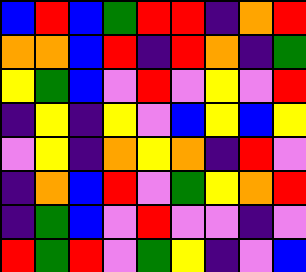[["blue", "red", "blue", "green", "red", "red", "indigo", "orange", "red"], ["orange", "orange", "blue", "red", "indigo", "red", "orange", "indigo", "green"], ["yellow", "green", "blue", "violet", "red", "violet", "yellow", "violet", "red"], ["indigo", "yellow", "indigo", "yellow", "violet", "blue", "yellow", "blue", "yellow"], ["violet", "yellow", "indigo", "orange", "yellow", "orange", "indigo", "red", "violet"], ["indigo", "orange", "blue", "red", "violet", "green", "yellow", "orange", "red"], ["indigo", "green", "blue", "violet", "red", "violet", "violet", "indigo", "violet"], ["red", "green", "red", "violet", "green", "yellow", "indigo", "violet", "blue"]]